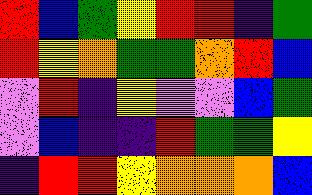[["red", "blue", "green", "yellow", "red", "red", "indigo", "green"], ["red", "yellow", "orange", "green", "green", "orange", "red", "blue"], ["violet", "red", "indigo", "yellow", "violet", "violet", "blue", "green"], ["violet", "blue", "indigo", "indigo", "red", "green", "green", "yellow"], ["indigo", "red", "red", "yellow", "orange", "orange", "orange", "blue"]]